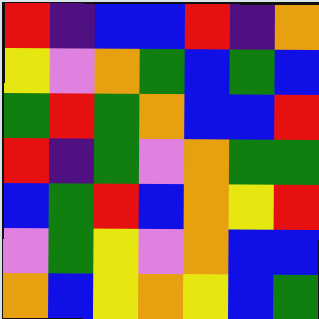[["red", "indigo", "blue", "blue", "red", "indigo", "orange"], ["yellow", "violet", "orange", "green", "blue", "green", "blue"], ["green", "red", "green", "orange", "blue", "blue", "red"], ["red", "indigo", "green", "violet", "orange", "green", "green"], ["blue", "green", "red", "blue", "orange", "yellow", "red"], ["violet", "green", "yellow", "violet", "orange", "blue", "blue"], ["orange", "blue", "yellow", "orange", "yellow", "blue", "green"]]